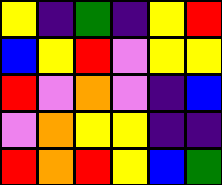[["yellow", "indigo", "green", "indigo", "yellow", "red"], ["blue", "yellow", "red", "violet", "yellow", "yellow"], ["red", "violet", "orange", "violet", "indigo", "blue"], ["violet", "orange", "yellow", "yellow", "indigo", "indigo"], ["red", "orange", "red", "yellow", "blue", "green"]]